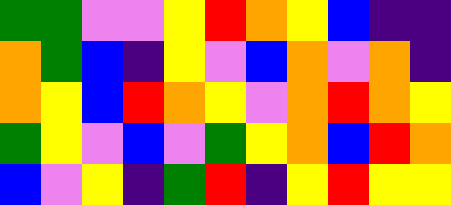[["green", "green", "violet", "violet", "yellow", "red", "orange", "yellow", "blue", "indigo", "indigo"], ["orange", "green", "blue", "indigo", "yellow", "violet", "blue", "orange", "violet", "orange", "indigo"], ["orange", "yellow", "blue", "red", "orange", "yellow", "violet", "orange", "red", "orange", "yellow"], ["green", "yellow", "violet", "blue", "violet", "green", "yellow", "orange", "blue", "red", "orange"], ["blue", "violet", "yellow", "indigo", "green", "red", "indigo", "yellow", "red", "yellow", "yellow"]]